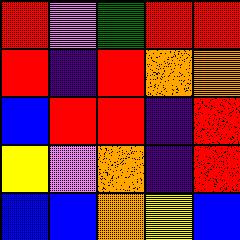[["red", "violet", "green", "red", "red"], ["red", "indigo", "red", "orange", "orange"], ["blue", "red", "red", "indigo", "red"], ["yellow", "violet", "orange", "indigo", "red"], ["blue", "blue", "orange", "yellow", "blue"]]